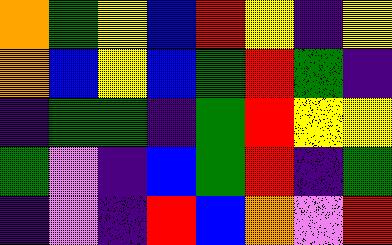[["orange", "green", "yellow", "blue", "red", "yellow", "indigo", "yellow"], ["orange", "blue", "yellow", "blue", "green", "red", "green", "indigo"], ["indigo", "green", "green", "indigo", "green", "red", "yellow", "yellow"], ["green", "violet", "indigo", "blue", "green", "red", "indigo", "green"], ["indigo", "violet", "indigo", "red", "blue", "orange", "violet", "red"]]